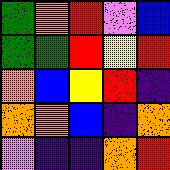[["green", "orange", "red", "violet", "blue"], ["green", "green", "red", "yellow", "red"], ["orange", "blue", "yellow", "red", "indigo"], ["orange", "orange", "blue", "indigo", "orange"], ["violet", "indigo", "indigo", "orange", "red"]]